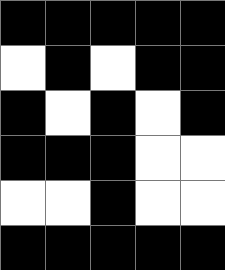[["black", "black", "black", "black", "black"], ["white", "black", "white", "black", "black"], ["black", "white", "black", "white", "black"], ["black", "black", "black", "white", "white"], ["white", "white", "black", "white", "white"], ["black", "black", "black", "black", "black"]]